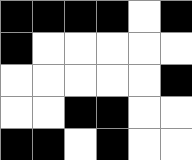[["black", "black", "black", "black", "white", "black"], ["black", "white", "white", "white", "white", "white"], ["white", "white", "white", "white", "white", "black"], ["white", "white", "black", "black", "white", "white"], ["black", "black", "white", "black", "white", "white"]]